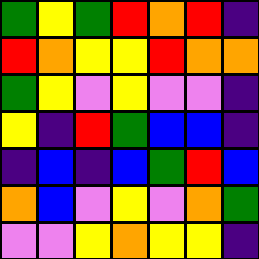[["green", "yellow", "green", "red", "orange", "red", "indigo"], ["red", "orange", "yellow", "yellow", "red", "orange", "orange"], ["green", "yellow", "violet", "yellow", "violet", "violet", "indigo"], ["yellow", "indigo", "red", "green", "blue", "blue", "indigo"], ["indigo", "blue", "indigo", "blue", "green", "red", "blue"], ["orange", "blue", "violet", "yellow", "violet", "orange", "green"], ["violet", "violet", "yellow", "orange", "yellow", "yellow", "indigo"]]